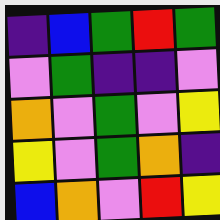[["indigo", "blue", "green", "red", "green"], ["violet", "green", "indigo", "indigo", "violet"], ["orange", "violet", "green", "violet", "yellow"], ["yellow", "violet", "green", "orange", "indigo"], ["blue", "orange", "violet", "red", "yellow"]]